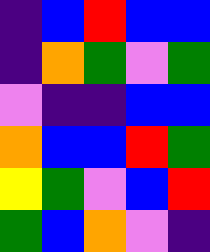[["indigo", "blue", "red", "blue", "blue"], ["indigo", "orange", "green", "violet", "green"], ["violet", "indigo", "indigo", "blue", "blue"], ["orange", "blue", "blue", "red", "green"], ["yellow", "green", "violet", "blue", "red"], ["green", "blue", "orange", "violet", "indigo"]]